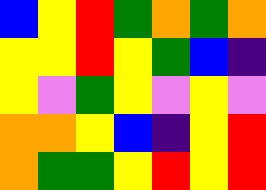[["blue", "yellow", "red", "green", "orange", "green", "orange"], ["yellow", "yellow", "red", "yellow", "green", "blue", "indigo"], ["yellow", "violet", "green", "yellow", "violet", "yellow", "violet"], ["orange", "orange", "yellow", "blue", "indigo", "yellow", "red"], ["orange", "green", "green", "yellow", "red", "yellow", "red"]]